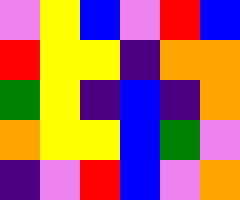[["violet", "yellow", "blue", "violet", "red", "blue"], ["red", "yellow", "yellow", "indigo", "orange", "orange"], ["green", "yellow", "indigo", "blue", "indigo", "orange"], ["orange", "yellow", "yellow", "blue", "green", "violet"], ["indigo", "violet", "red", "blue", "violet", "orange"]]